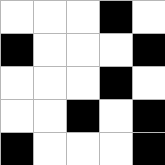[["white", "white", "white", "black", "white"], ["black", "white", "white", "white", "black"], ["white", "white", "white", "black", "white"], ["white", "white", "black", "white", "black"], ["black", "white", "white", "white", "black"]]